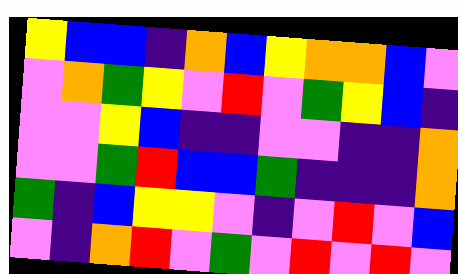[["yellow", "blue", "blue", "indigo", "orange", "blue", "yellow", "orange", "orange", "blue", "violet"], ["violet", "orange", "green", "yellow", "violet", "red", "violet", "green", "yellow", "blue", "indigo"], ["violet", "violet", "yellow", "blue", "indigo", "indigo", "violet", "violet", "indigo", "indigo", "orange"], ["violet", "violet", "green", "red", "blue", "blue", "green", "indigo", "indigo", "indigo", "orange"], ["green", "indigo", "blue", "yellow", "yellow", "violet", "indigo", "violet", "red", "violet", "blue"], ["violet", "indigo", "orange", "red", "violet", "green", "violet", "red", "violet", "red", "violet"]]